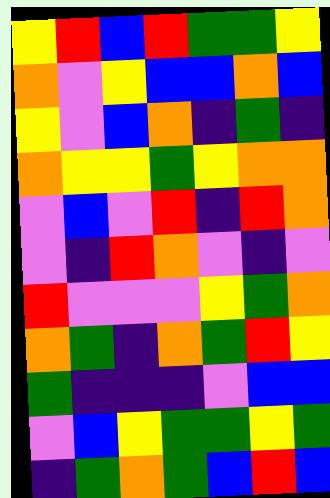[["yellow", "red", "blue", "red", "green", "green", "yellow"], ["orange", "violet", "yellow", "blue", "blue", "orange", "blue"], ["yellow", "violet", "blue", "orange", "indigo", "green", "indigo"], ["orange", "yellow", "yellow", "green", "yellow", "orange", "orange"], ["violet", "blue", "violet", "red", "indigo", "red", "orange"], ["violet", "indigo", "red", "orange", "violet", "indigo", "violet"], ["red", "violet", "violet", "violet", "yellow", "green", "orange"], ["orange", "green", "indigo", "orange", "green", "red", "yellow"], ["green", "indigo", "indigo", "indigo", "violet", "blue", "blue"], ["violet", "blue", "yellow", "green", "green", "yellow", "green"], ["indigo", "green", "orange", "green", "blue", "red", "blue"]]